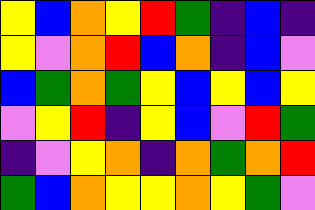[["yellow", "blue", "orange", "yellow", "red", "green", "indigo", "blue", "indigo"], ["yellow", "violet", "orange", "red", "blue", "orange", "indigo", "blue", "violet"], ["blue", "green", "orange", "green", "yellow", "blue", "yellow", "blue", "yellow"], ["violet", "yellow", "red", "indigo", "yellow", "blue", "violet", "red", "green"], ["indigo", "violet", "yellow", "orange", "indigo", "orange", "green", "orange", "red"], ["green", "blue", "orange", "yellow", "yellow", "orange", "yellow", "green", "violet"]]